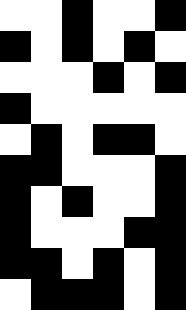[["white", "white", "black", "white", "white", "black"], ["black", "white", "black", "white", "black", "white"], ["white", "white", "white", "black", "white", "black"], ["black", "white", "white", "white", "white", "white"], ["white", "black", "white", "black", "black", "white"], ["black", "black", "white", "white", "white", "black"], ["black", "white", "black", "white", "white", "black"], ["black", "white", "white", "white", "black", "black"], ["black", "black", "white", "black", "white", "black"], ["white", "black", "black", "black", "white", "black"]]